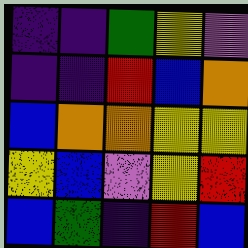[["indigo", "indigo", "green", "yellow", "violet"], ["indigo", "indigo", "red", "blue", "orange"], ["blue", "orange", "orange", "yellow", "yellow"], ["yellow", "blue", "violet", "yellow", "red"], ["blue", "green", "indigo", "red", "blue"]]